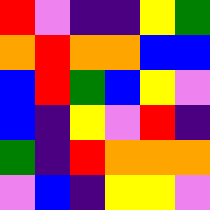[["red", "violet", "indigo", "indigo", "yellow", "green"], ["orange", "red", "orange", "orange", "blue", "blue"], ["blue", "red", "green", "blue", "yellow", "violet"], ["blue", "indigo", "yellow", "violet", "red", "indigo"], ["green", "indigo", "red", "orange", "orange", "orange"], ["violet", "blue", "indigo", "yellow", "yellow", "violet"]]